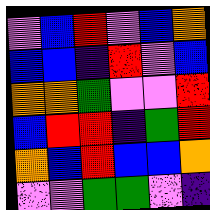[["violet", "blue", "red", "violet", "blue", "orange"], ["blue", "blue", "indigo", "red", "violet", "blue"], ["orange", "orange", "green", "violet", "violet", "red"], ["blue", "red", "red", "indigo", "green", "red"], ["orange", "blue", "red", "blue", "blue", "orange"], ["violet", "violet", "green", "green", "violet", "indigo"]]